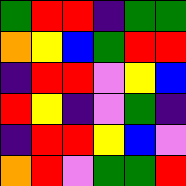[["green", "red", "red", "indigo", "green", "green"], ["orange", "yellow", "blue", "green", "red", "red"], ["indigo", "red", "red", "violet", "yellow", "blue"], ["red", "yellow", "indigo", "violet", "green", "indigo"], ["indigo", "red", "red", "yellow", "blue", "violet"], ["orange", "red", "violet", "green", "green", "red"]]